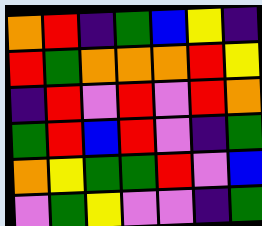[["orange", "red", "indigo", "green", "blue", "yellow", "indigo"], ["red", "green", "orange", "orange", "orange", "red", "yellow"], ["indigo", "red", "violet", "red", "violet", "red", "orange"], ["green", "red", "blue", "red", "violet", "indigo", "green"], ["orange", "yellow", "green", "green", "red", "violet", "blue"], ["violet", "green", "yellow", "violet", "violet", "indigo", "green"]]